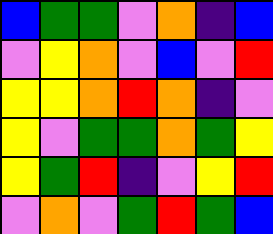[["blue", "green", "green", "violet", "orange", "indigo", "blue"], ["violet", "yellow", "orange", "violet", "blue", "violet", "red"], ["yellow", "yellow", "orange", "red", "orange", "indigo", "violet"], ["yellow", "violet", "green", "green", "orange", "green", "yellow"], ["yellow", "green", "red", "indigo", "violet", "yellow", "red"], ["violet", "orange", "violet", "green", "red", "green", "blue"]]